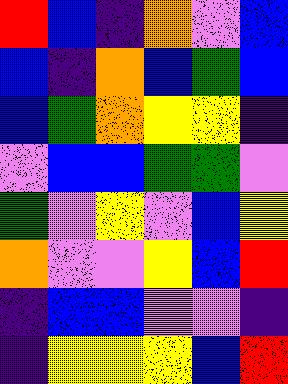[["red", "blue", "indigo", "orange", "violet", "blue"], ["blue", "indigo", "orange", "blue", "green", "blue"], ["blue", "green", "orange", "yellow", "yellow", "indigo"], ["violet", "blue", "blue", "green", "green", "violet"], ["green", "violet", "yellow", "violet", "blue", "yellow"], ["orange", "violet", "violet", "yellow", "blue", "red"], ["indigo", "blue", "blue", "violet", "violet", "indigo"], ["indigo", "yellow", "yellow", "yellow", "blue", "red"]]